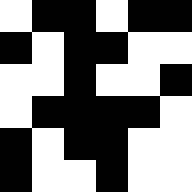[["white", "black", "black", "white", "black", "black"], ["black", "white", "black", "black", "white", "white"], ["white", "white", "black", "white", "white", "black"], ["white", "black", "black", "black", "black", "white"], ["black", "white", "black", "black", "white", "white"], ["black", "white", "white", "black", "white", "white"]]